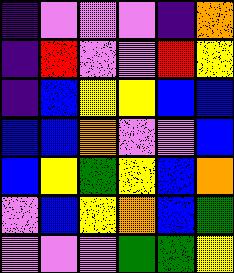[["indigo", "violet", "violet", "violet", "indigo", "orange"], ["indigo", "red", "violet", "violet", "red", "yellow"], ["indigo", "blue", "yellow", "yellow", "blue", "blue"], ["blue", "blue", "orange", "violet", "violet", "blue"], ["blue", "yellow", "green", "yellow", "blue", "orange"], ["violet", "blue", "yellow", "orange", "blue", "green"], ["violet", "violet", "violet", "green", "green", "yellow"]]